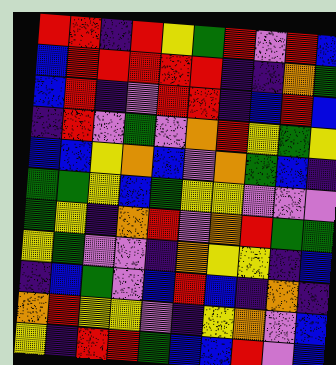[["red", "red", "indigo", "red", "yellow", "green", "red", "violet", "red", "blue"], ["blue", "red", "red", "red", "red", "red", "indigo", "indigo", "orange", "green"], ["blue", "red", "indigo", "violet", "red", "red", "indigo", "blue", "red", "blue"], ["indigo", "red", "violet", "green", "violet", "orange", "red", "yellow", "green", "yellow"], ["blue", "blue", "yellow", "orange", "blue", "violet", "orange", "green", "blue", "indigo"], ["green", "green", "yellow", "blue", "green", "yellow", "yellow", "violet", "violet", "violet"], ["green", "yellow", "indigo", "orange", "red", "violet", "orange", "red", "green", "green"], ["yellow", "green", "violet", "violet", "indigo", "orange", "yellow", "yellow", "indigo", "blue"], ["indigo", "blue", "green", "violet", "blue", "red", "blue", "indigo", "orange", "indigo"], ["orange", "red", "yellow", "yellow", "violet", "indigo", "yellow", "orange", "violet", "blue"], ["yellow", "indigo", "red", "red", "green", "blue", "blue", "red", "violet", "blue"]]